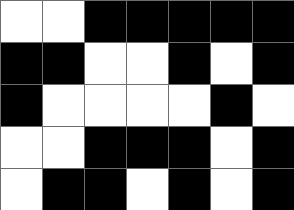[["white", "white", "black", "black", "black", "black", "black"], ["black", "black", "white", "white", "black", "white", "black"], ["black", "white", "white", "white", "white", "black", "white"], ["white", "white", "black", "black", "black", "white", "black"], ["white", "black", "black", "white", "black", "white", "black"]]